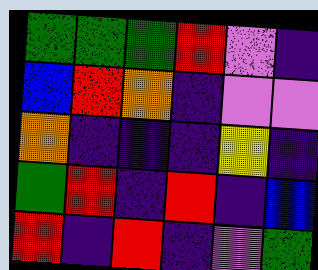[["green", "green", "green", "red", "violet", "indigo"], ["blue", "red", "orange", "indigo", "violet", "violet"], ["orange", "indigo", "indigo", "indigo", "yellow", "indigo"], ["green", "red", "indigo", "red", "indigo", "blue"], ["red", "indigo", "red", "indigo", "violet", "green"]]